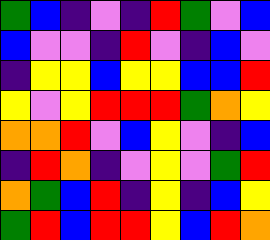[["green", "blue", "indigo", "violet", "indigo", "red", "green", "violet", "blue"], ["blue", "violet", "violet", "indigo", "red", "violet", "indigo", "blue", "violet"], ["indigo", "yellow", "yellow", "blue", "yellow", "yellow", "blue", "blue", "red"], ["yellow", "violet", "yellow", "red", "red", "red", "green", "orange", "yellow"], ["orange", "orange", "red", "violet", "blue", "yellow", "violet", "indigo", "blue"], ["indigo", "red", "orange", "indigo", "violet", "yellow", "violet", "green", "red"], ["orange", "green", "blue", "red", "indigo", "yellow", "indigo", "blue", "yellow"], ["green", "red", "blue", "red", "red", "yellow", "blue", "red", "orange"]]